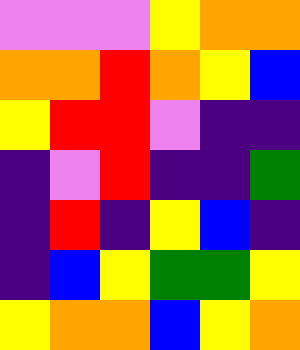[["violet", "violet", "violet", "yellow", "orange", "orange"], ["orange", "orange", "red", "orange", "yellow", "blue"], ["yellow", "red", "red", "violet", "indigo", "indigo"], ["indigo", "violet", "red", "indigo", "indigo", "green"], ["indigo", "red", "indigo", "yellow", "blue", "indigo"], ["indigo", "blue", "yellow", "green", "green", "yellow"], ["yellow", "orange", "orange", "blue", "yellow", "orange"]]